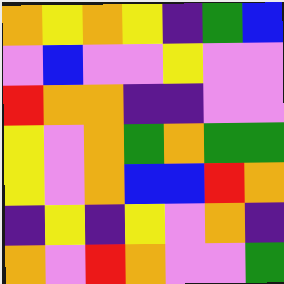[["orange", "yellow", "orange", "yellow", "indigo", "green", "blue"], ["violet", "blue", "violet", "violet", "yellow", "violet", "violet"], ["red", "orange", "orange", "indigo", "indigo", "violet", "violet"], ["yellow", "violet", "orange", "green", "orange", "green", "green"], ["yellow", "violet", "orange", "blue", "blue", "red", "orange"], ["indigo", "yellow", "indigo", "yellow", "violet", "orange", "indigo"], ["orange", "violet", "red", "orange", "violet", "violet", "green"]]